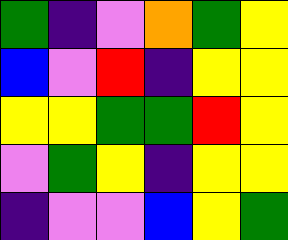[["green", "indigo", "violet", "orange", "green", "yellow"], ["blue", "violet", "red", "indigo", "yellow", "yellow"], ["yellow", "yellow", "green", "green", "red", "yellow"], ["violet", "green", "yellow", "indigo", "yellow", "yellow"], ["indigo", "violet", "violet", "blue", "yellow", "green"]]